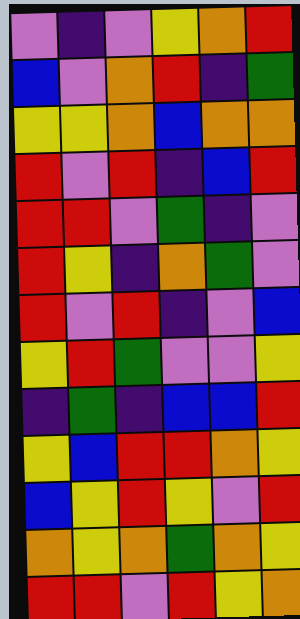[["violet", "indigo", "violet", "yellow", "orange", "red"], ["blue", "violet", "orange", "red", "indigo", "green"], ["yellow", "yellow", "orange", "blue", "orange", "orange"], ["red", "violet", "red", "indigo", "blue", "red"], ["red", "red", "violet", "green", "indigo", "violet"], ["red", "yellow", "indigo", "orange", "green", "violet"], ["red", "violet", "red", "indigo", "violet", "blue"], ["yellow", "red", "green", "violet", "violet", "yellow"], ["indigo", "green", "indigo", "blue", "blue", "red"], ["yellow", "blue", "red", "red", "orange", "yellow"], ["blue", "yellow", "red", "yellow", "violet", "red"], ["orange", "yellow", "orange", "green", "orange", "yellow"], ["red", "red", "violet", "red", "yellow", "orange"]]